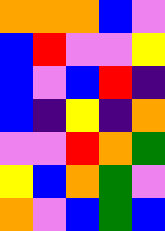[["orange", "orange", "orange", "blue", "violet"], ["blue", "red", "violet", "violet", "yellow"], ["blue", "violet", "blue", "red", "indigo"], ["blue", "indigo", "yellow", "indigo", "orange"], ["violet", "violet", "red", "orange", "green"], ["yellow", "blue", "orange", "green", "violet"], ["orange", "violet", "blue", "green", "blue"]]